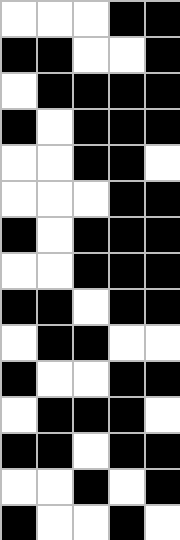[["white", "white", "white", "black", "black"], ["black", "black", "white", "white", "black"], ["white", "black", "black", "black", "black"], ["black", "white", "black", "black", "black"], ["white", "white", "black", "black", "white"], ["white", "white", "white", "black", "black"], ["black", "white", "black", "black", "black"], ["white", "white", "black", "black", "black"], ["black", "black", "white", "black", "black"], ["white", "black", "black", "white", "white"], ["black", "white", "white", "black", "black"], ["white", "black", "black", "black", "white"], ["black", "black", "white", "black", "black"], ["white", "white", "black", "white", "black"], ["black", "white", "white", "black", "white"]]